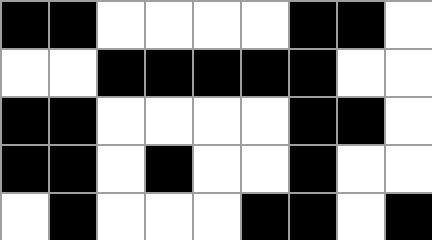[["black", "black", "white", "white", "white", "white", "black", "black", "white"], ["white", "white", "black", "black", "black", "black", "black", "white", "white"], ["black", "black", "white", "white", "white", "white", "black", "black", "white"], ["black", "black", "white", "black", "white", "white", "black", "white", "white"], ["white", "black", "white", "white", "white", "black", "black", "white", "black"]]